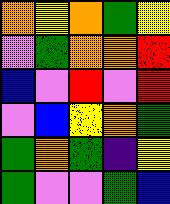[["orange", "yellow", "orange", "green", "yellow"], ["violet", "green", "orange", "orange", "red"], ["blue", "violet", "red", "violet", "red"], ["violet", "blue", "yellow", "orange", "green"], ["green", "orange", "green", "indigo", "yellow"], ["green", "violet", "violet", "green", "blue"]]